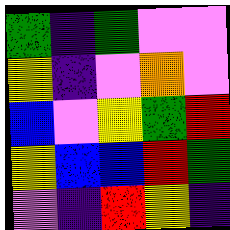[["green", "indigo", "green", "violet", "violet"], ["yellow", "indigo", "violet", "orange", "violet"], ["blue", "violet", "yellow", "green", "red"], ["yellow", "blue", "blue", "red", "green"], ["violet", "indigo", "red", "yellow", "indigo"]]